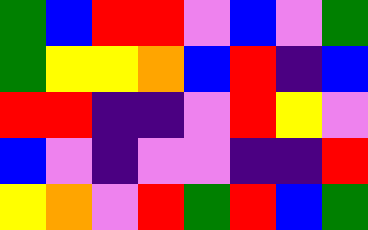[["green", "blue", "red", "red", "violet", "blue", "violet", "green"], ["green", "yellow", "yellow", "orange", "blue", "red", "indigo", "blue"], ["red", "red", "indigo", "indigo", "violet", "red", "yellow", "violet"], ["blue", "violet", "indigo", "violet", "violet", "indigo", "indigo", "red"], ["yellow", "orange", "violet", "red", "green", "red", "blue", "green"]]